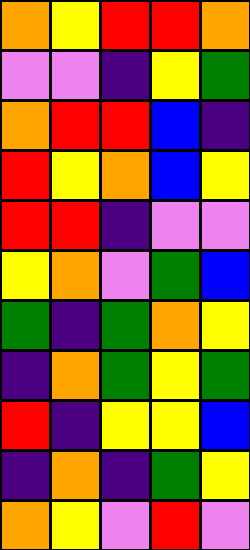[["orange", "yellow", "red", "red", "orange"], ["violet", "violet", "indigo", "yellow", "green"], ["orange", "red", "red", "blue", "indigo"], ["red", "yellow", "orange", "blue", "yellow"], ["red", "red", "indigo", "violet", "violet"], ["yellow", "orange", "violet", "green", "blue"], ["green", "indigo", "green", "orange", "yellow"], ["indigo", "orange", "green", "yellow", "green"], ["red", "indigo", "yellow", "yellow", "blue"], ["indigo", "orange", "indigo", "green", "yellow"], ["orange", "yellow", "violet", "red", "violet"]]